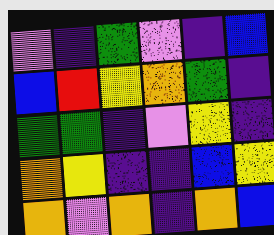[["violet", "indigo", "green", "violet", "indigo", "blue"], ["blue", "red", "yellow", "orange", "green", "indigo"], ["green", "green", "indigo", "violet", "yellow", "indigo"], ["orange", "yellow", "indigo", "indigo", "blue", "yellow"], ["orange", "violet", "orange", "indigo", "orange", "blue"]]